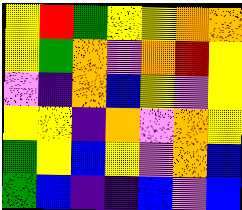[["yellow", "red", "green", "yellow", "yellow", "orange", "orange"], ["yellow", "green", "orange", "violet", "orange", "red", "yellow"], ["violet", "indigo", "orange", "blue", "yellow", "violet", "yellow"], ["yellow", "yellow", "indigo", "orange", "violet", "orange", "yellow"], ["green", "yellow", "blue", "yellow", "violet", "orange", "blue"], ["green", "blue", "indigo", "indigo", "blue", "violet", "blue"]]